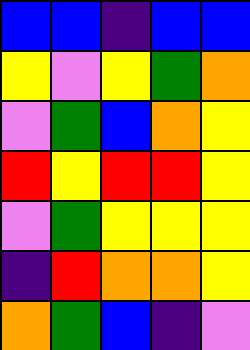[["blue", "blue", "indigo", "blue", "blue"], ["yellow", "violet", "yellow", "green", "orange"], ["violet", "green", "blue", "orange", "yellow"], ["red", "yellow", "red", "red", "yellow"], ["violet", "green", "yellow", "yellow", "yellow"], ["indigo", "red", "orange", "orange", "yellow"], ["orange", "green", "blue", "indigo", "violet"]]